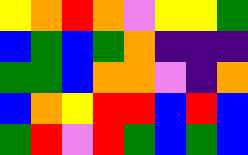[["yellow", "orange", "red", "orange", "violet", "yellow", "yellow", "green"], ["blue", "green", "blue", "green", "orange", "indigo", "indigo", "indigo"], ["green", "green", "blue", "orange", "orange", "violet", "indigo", "orange"], ["blue", "orange", "yellow", "red", "red", "blue", "red", "blue"], ["green", "red", "violet", "red", "green", "blue", "green", "blue"]]